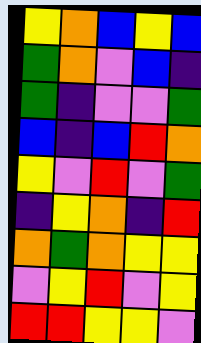[["yellow", "orange", "blue", "yellow", "blue"], ["green", "orange", "violet", "blue", "indigo"], ["green", "indigo", "violet", "violet", "green"], ["blue", "indigo", "blue", "red", "orange"], ["yellow", "violet", "red", "violet", "green"], ["indigo", "yellow", "orange", "indigo", "red"], ["orange", "green", "orange", "yellow", "yellow"], ["violet", "yellow", "red", "violet", "yellow"], ["red", "red", "yellow", "yellow", "violet"]]